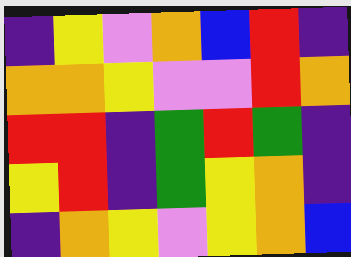[["indigo", "yellow", "violet", "orange", "blue", "red", "indigo"], ["orange", "orange", "yellow", "violet", "violet", "red", "orange"], ["red", "red", "indigo", "green", "red", "green", "indigo"], ["yellow", "red", "indigo", "green", "yellow", "orange", "indigo"], ["indigo", "orange", "yellow", "violet", "yellow", "orange", "blue"]]